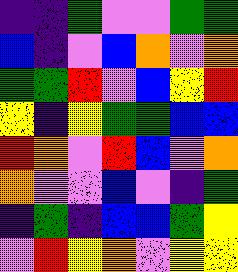[["indigo", "indigo", "green", "violet", "violet", "green", "green"], ["blue", "indigo", "violet", "blue", "orange", "violet", "orange"], ["green", "green", "red", "violet", "blue", "yellow", "red"], ["yellow", "indigo", "yellow", "green", "green", "blue", "blue"], ["red", "orange", "violet", "red", "blue", "violet", "orange"], ["orange", "violet", "violet", "blue", "violet", "indigo", "green"], ["indigo", "green", "indigo", "blue", "blue", "green", "yellow"], ["violet", "red", "yellow", "orange", "violet", "yellow", "yellow"]]